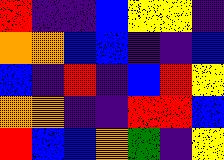[["red", "indigo", "indigo", "blue", "yellow", "yellow", "indigo"], ["orange", "orange", "blue", "blue", "indigo", "indigo", "blue"], ["blue", "indigo", "red", "indigo", "blue", "red", "yellow"], ["orange", "orange", "indigo", "indigo", "red", "red", "blue"], ["red", "blue", "blue", "orange", "green", "indigo", "yellow"]]